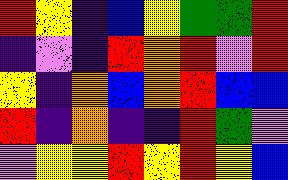[["red", "yellow", "indigo", "blue", "yellow", "green", "green", "red"], ["indigo", "violet", "indigo", "red", "orange", "red", "violet", "red"], ["yellow", "indigo", "orange", "blue", "orange", "red", "blue", "blue"], ["red", "indigo", "orange", "indigo", "indigo", "red", "green", "violet"], ["violet", "yellow", "yellow", "red", "yellow", "red", "yellow", "blue"]]